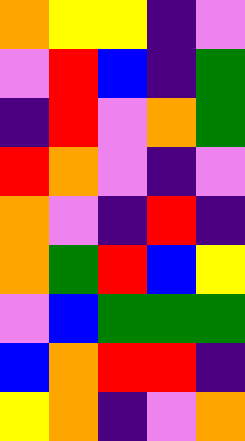[["orange", "yellow", "yellow", "indigo", "violet"], ["violet", "red", "blue", "indigo", "green"], ["indigo", "red", "violet", "orange", "green"], ["red", "orange", "violet", "indigo", "violet"], ["orange", "violet", "indigo", "red", "indigo"], ["orange", "green", "red", "blue", "yellow"], ["violet", "blue", "green", "green", "green"], ["blue", "orange", "red", "red", "indigo"], ["yellow", "orange", "indigo", "violet", "orange"]]